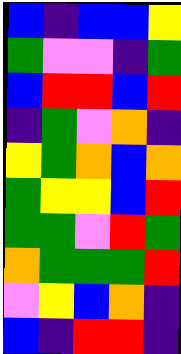[["blue", "indigo", "blue", "blue", "yellow"], ["green", "violet", "violet", "indigo", "green"], ["blue", "red", "red", "blue", "red"], ["indigo", "green", "violet", "orange", "indigo"], ["yellow", "green", "orange", "blue", "orange"], ["green", "yellow", "yellow", "blue", "red"], ["green", "green", "violet", "red", "green"], ["orange", "green", "green", "green", "red"], ["violet", "yellow", "blue", "orange", "indigo"], ["blue", "indigo", "red", "red", "indigo"]]